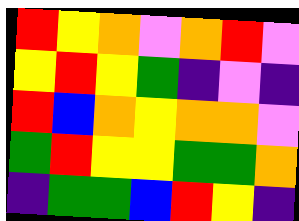[["red", "yellow", "orange", "violet", "orange", "red", "violet"], ["yellow", "red", "yellow", "green", "indigo", "violet", "indigo"], ["red", "blue", "orange", "yellow", "orange", "orange", "violet"], ["green", "red", "yellow", "yellow", "green", "green", "orange"], ["indigo", "green", "green", "blue", "red", "yellow", "indigo"]]